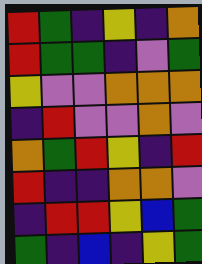[["red", "green", "indigo", "yellow", "indigo", "orange"], ["red", "green", "green", "indigo", "violet", "green"], ["yellow", "violet", "violet", "orange", "orange", "orange"], ["indigo", "red", "violet", "violet", "orange", "violet"], ["orange", "green", "red", "yellow", "indigo", "red"], ["red", "indigo", "indigo", "orange", "orange", "violet"], ["indigo", "red", "red", "yellow", "blue", "green"], ["green", "indigo", "blue", "indigo", "yellow", "green"]]